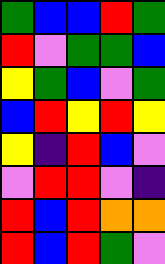[["green", "blue", "blue", "red", "green"], ["red", "violet", "green", "green", "blue"], ["yellow", "green", "blue", "violet", "green"], ["blue", "red", "yellow", "red", "yellow"], ["yellow", "indigo", "red", "blue", "violet"], ["violet", "red", "red", "violet", "indigo"], ["red", "blue", "red", "orange", "orange"], ["red", "blue", "red", "green", "violet"]]